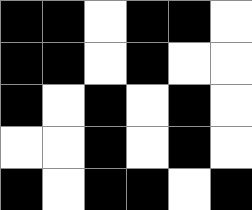[["black", "black", "white", "black", "black", "white"], ["black", "black", "white", "black", "white", "white"], ["black", "white", "black", "white", "black", "white"], ["white", "white", "black", "white", "black", "white"], ["black", "white", "black", "black", "white", "black"]]